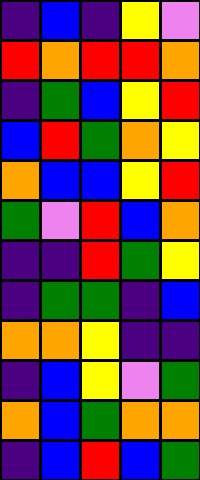[["indigo", "blue", "indigo", "yellow", "violet"], ["red", "orange", "red", "red", "orange"], ["indigo", "green", "blue", "yellow", "red"], ["blue", "red", "green", "orange", "yellow"], ["orange", "blue", "blue", "yellow", "red"], ["green", "violet", "red", "blue", "orange"], ["indigo", "indigo", "red", "green", "yellow"], ["indigo", "green", "green", "indigo", "blue"], ["orange", "orange", "yellow", "indigo", "indigo"], ["indigo", "blue", "yellow", "violet", "green"], ["orange", "blue", "green", "orange", "orange"], ["indigo", "blue", "red", "blue", "green"]]